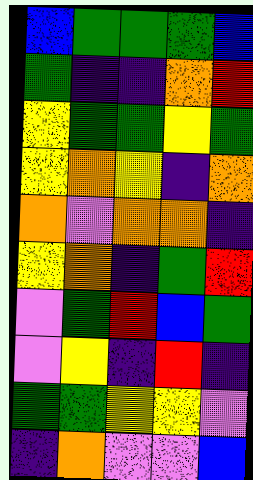[["blue", "green", "green", "green", "blue"], ["green", "indigo", "indigo", "orange", "red"], ["yellow", "green", "green", "yellow", "green"], ["yellow", "orange", "yellow", "indigo", "orange"], ["orange", "violet", "orange", "orange", "indigo"], ["yellow", "orange", "indigo", "green", "red"], ["violet", "green", "red", "blue", "green"], ["violet", "yellow", "indigo", "red", "indigo"], ["green", "green", "yellow", "yellow", "violet"], ["indigo", "orange", "violet", "violet", "blue"]]